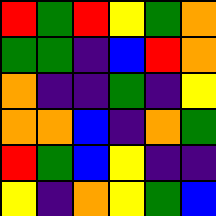[["red", "green", "red", "yellow", "green", "orange"], ["green", "green", "indigo", "blue", "red", "orange"], ["orange", "indigo", "indigo", "green", "indigo", "yellow"], ["orange", "orange", "blue", "indigo", "orange", "green"], ["red", "green", "blue", "yellow", "indigo", "indigo"], ["yellow", "indigo", "orange", "yellow", "green", "blue"]]